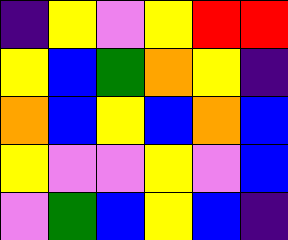[["indigo", "yellow", "violet", "yellow", "red", "red"], ["yellow", "blue", "green", "orange", "yellow", "indigo"], ["orange", "blue", "yellow", "blue", "orange", "blue"], ["yellow", "violet", "violet", "yellow", "violet", "blue"], ["violet", "green", "blue", "yellow", "blue", "indigo"]]